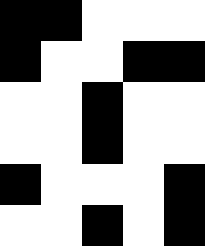[["black", "black", "white", "white", "white"], ["black", "white", "white", "black", "black"], ["white", "white", "black", "white", "white"], ["white", "white", "black", "white", "white"], ["black", "white", "white", "white", "black"], ["white", "white", "black", "white", "black"]]